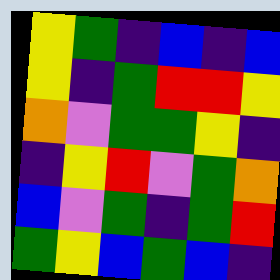[["yellow", "green", "indigo", "blue", "indigo", "blue"], ["yellow", "indigo", "green", "red", "red", "yellow"], ["orange", "violet", "green", "green", "yellow", "indigo"], ["indigo", "yellow", "red", "violet", "green", "orange"], ["blue", "violet", "green", "indigo", "green", "red"], ["green", "yellow", "blue", "green", "blue", "indigo"]]